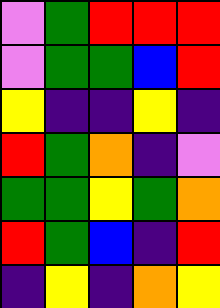[["violet", "green", "red", "red", "red"], ["violet", "green", "green", "blue", "red"], ["yellow", "indigo", "indigo", "yellow", "indigo"], ["red", "green", "orange", "indigo", "violet"], ["green", "green", "yellow", "green", "orange"], ["red", "green", "blue", "indigo", "red"], ["indigo", "yellow", "indigo", "orange", "yellow"]]